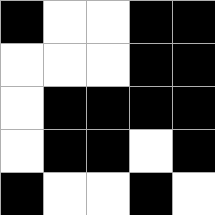[["black", "white", "white", "black", "black"], ["white", "white", "white", "black", "black"], ["white", "black", "black", "black", "black"], ["white", "black", "black", "white", "black"], ["black", "white", "white", "black", "white"]]